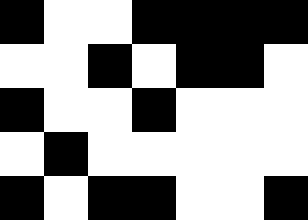[["black", "white", "white", "black", "black", "black", "black"], ["white", "white", "black", "white", "black", "black", "white"], ["black", "white", "white", "black", "white", "white", "white"], ["white", "black", "white", "white", "white", "white", "white"], ["black", "white", "black", "black", "white", "white", "black"]]